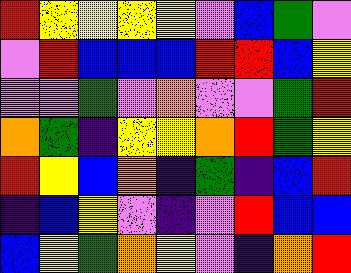[["red", "yellow", "yellow", "yellow", "yellow", "violet", "blue", "green", "violet"], ["violet", "red", "blue", "blue", "blue", "red", "red", "blue", "yellow"], ["violet", "violet", "green", "violet", "orange", "violet", "violet", "green", "red"], ["orange", "green", "indigo", "yellow", "yellow", "orange", "red", "green", "yellow"], ["red", "yellow", "blue", "orange", "indigo", "green", "indigo", "blue", "red"], ["indigo", "blue", "yellow", "violet", "indigo", "violet", "red", "blue", "blue"], ["blue", "yellow", "green", "orange", "yellow", "violet", "indigo", "orange", "red"]]